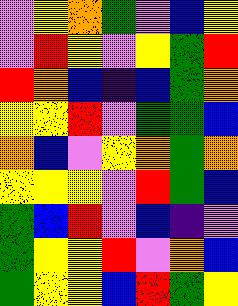[["violet", "yellow", "orange", "green", "violet", "blue", "yellow"], ["violet", "red", "yellow", "violet", "yellow", "green", "red"], ["red", "orange", "blue", "indigo", "blue", "green", "orange"], ["yellow", "yellow", "red", "violet", "green", "green", "blue"], ["orange", "blue", "violet", "yellow", "orange", "green", "orange"], ["yellow", "yellow", "yellow", "violet", "red", "green", "blue"], ["green", "blue", "red", "violet", "blue", "indigo", "violet"], ["green", "yellow", "yellow", "red", "violet", "orange", "blue"], ["green", "yellow", "yellow", "blue", "red", "green", "yellow"]]